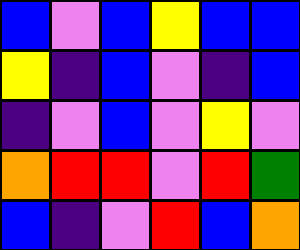[["blue", "violet", "blue", "yellow", "blue", "blue"], ["yellow", "indigo", "blue", "violet", "indigo", "blue"], ["indigo", "violet", "blue", "violet", "yellow", "violet"], ["orange", "red", "red", "violet", "red", "green"], ["blue", "indigo", "violet", "red", "blue", "orange"]]